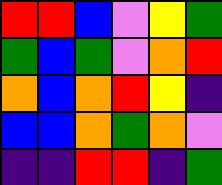[["red", "red", "blue", "violet", "yellow", "green"], ["green", "blue", "green", "violet", "orange", "red"], ["orange", "blue", "orange", "red", "yellow", "indigo"], ["blue", "blue", "orange", "green", "orange", "violet"], ["indigo", "indigo", "red", "red", "indigo", "green"]]